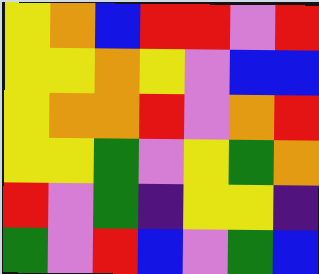[["yellow", "orange", "blue", "red", "red", "violet", "red"], ["yellow", "yellow", "orange", "yellow", "violet", "blue", "blue"], ["yellow", "orange", "orange", "red", "violet", "orange", "red"], ["yellow", "yellow", "green", "violet", "yellow", "green", "orange"], ["red", "violet", "green", "indigo", "yellow", "yellow", "indigo"], ["green", "violet", "red", "blue", "violet", "green", "blue"]]